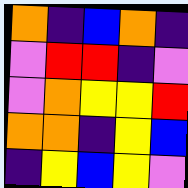[["orange", "indigo", "blue", "orange", "indigo"], ["violet", "red", "red", "indigo", "violet"], ["violet", "orange", "yellow", "yellow", "red"], ["orange", "orange", "indigo", "yellow", "blue"], ["indigo", "yellow", "blue", "yellow", "violet"]]